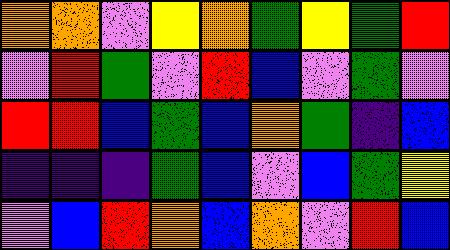[["orange", "orange", "violet", "yellow", "orange", "green", "yellow", "green", "red"], ["violet", "red", "green", "violet", "red", "blue", "violet", "green", "violet"], ["red", "red", "blue", "green", "blue", "orange", "green", "indigo", "blue"], ["indigo", "indigo", "indigo", "green", "blue", "violet", "blue", "green", "yellow"], ["violet", "blue", "red", "orange", "blue", "orange", "violet", "red", "blue"]]